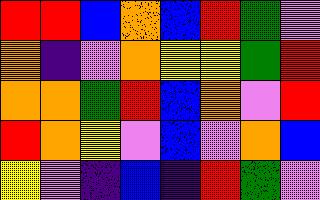[["red", "red", "blue", "orange", "blue", "red", "green", "violet"], ["orange", "indigo", "violet", "orange", "yellow", "yellow", "green", "red"], ["orange", "orange", "green", "red", "blue", "orange", "violet", "red"], ["red", "orange", "yellow", "violet", "blue", "violet", "orange", "blue"], ["yellow", "violet", "indigo", "blue", "indigo", "red", "green", "violet"]]